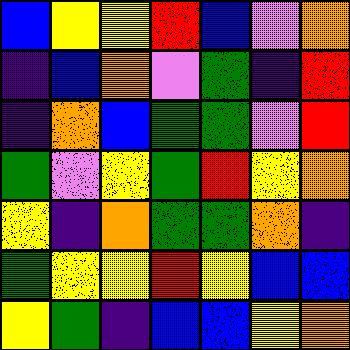[["blue", "yellow", "yellow", "red", "blue", "violet", "orange"], ["indigo", "blue", "orange", "violet", "green", "indigo", "red"], ["indigo", "orange", "blue", "green", "green", "violet", "red"], ["green", "violet", "yellow", "green", "red", "yellow", "orange"], ["yellow", "indigo", "orange", "green", "green", "orange", "indigo"], ["green", "yellow", "yellow", "red", "yellow", "blue", "blue"], ["yellow", "green", "indigo", "blue", "blue", "yellow", "orange"]]